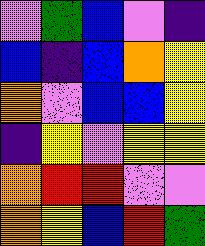[["violet", "green", "blue", "violet", "indigo"], ["blue", "indigo", "blue", "orange", "yellow"], ["orange", "violet", "blue", "blue", "yellow"], ["indigo", "yellow", "violet", "yellow", "yellow"], ["orange", "red", "red", "violet", "violet"], ["orange", "yellow", "blue", "red", "green"]]